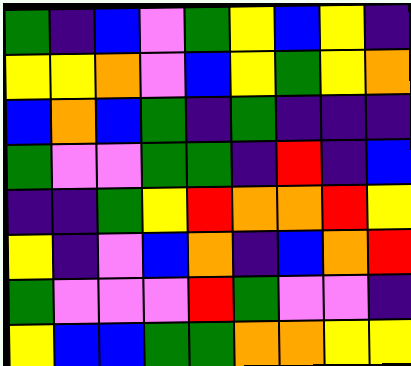[["green", "indigo", "blue", "violet", "green", "yellow", "blue", "yellow", "indigo"], ["yellow", "yellow", "orange", "violet", "blue", "yellow", "green", "yellow", "orange"], ["blue", "orange", "blue", "green", "indigo", "green", "indigo", "indigo", "indigo"], ["green", "violet", "violet", "green", "green", "indigo", "red", "indigo", "blue"], ["indigo", "indigo", "green", "yellow", "red", "orange", "orange", "red", "yellow"], ["yellow", "indigo", "violet", "blue", "orange", "indigo", "blue", "orange", "red"], ["green", "violet", "violet", "violet", "red", "green", "violet", "violet", "indigo"], ["yellow", "blue", "blue", "green", "green", "orange", "orange", "yellow", "yellow"]]